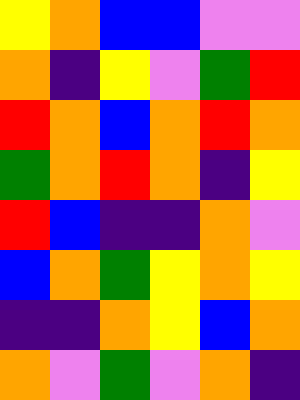[["yellow", "orange", "blue", "blue", "violet", "violet"], ["orange", "indigo", "yellow", "violet", "green", "red"], ["red", "orange", "blue", "orange", "red", "orange"], ["green", "orange", "red", "orange", "indigo", "yellow"], ["red", "blue", "indigo", "indigo", "orange", "violet"], ["blue", "orange", "green", "yellow", "orange", "yellow"], ["indigo", "indigo", "orange", "yellow", "blue", "orange"], ["orange", "violet", "green", "violet", "orange", "indigo"]]